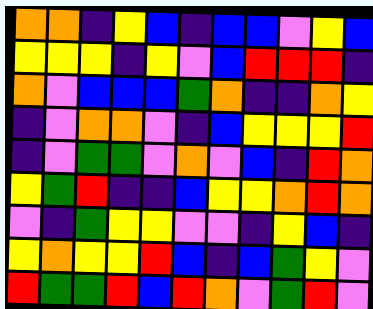[["orange", "orange", "indigo", "yellow", "blue", "indigo", "blue", "blue", "violet", "yellow", "blue"], ["yellow", "yellow", "yellow", "indigo", "yellow", "violet", "blue", "red", "red", "red", "indigo"], ["orange", "violet", "blue", "blue", "blue", "green", "orange", "indigo", "indigo", "orange", "yellow"], ["indigo", "violet", "orange", "orange", "violet", "indigo", "blue", "yellow", "yellow", "yellow", "red"], ["indigo", "violet", "green", "green", "violet", "orange", "violet", "blue", "indigo", "red", "orange"], ["yellow", "green", "red", "indigo", "indigo", "blue", "yellow", "yellow", "orange", "red", "orange"], ["violet", "indigo", "green", "yellow", "yellow", "violet", "violet", "indigo", "yellow", "blue", "indigo"], ["yellow", "orange", "yellow", "yellow", "red", "blue", "indigo", "blue", "green", "yellow", "violet"], ["red", "green", "green", "red", "blue", "red", "orange", "violet", "green", "red", "violet"]]